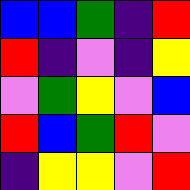[["blue", "blue", "green", "indigo", "red"], ["red", "indigo", "violet", "indigo", "yellow"], ["violet", "green", "yellow", "violet", "blue"], ["red", "blue", "green", "red", "violet"], ["indigo", "yellow", "yellow", "violet", "red"]]